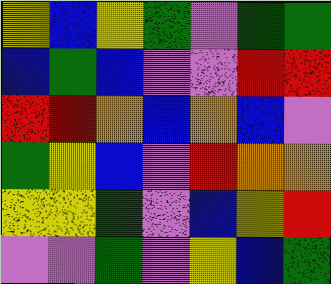[["yellow", "blue", "yellow", "green", "violet", "green", "green"], ["blue", "green", "blue", "violet", "violet", "red", "red"], ["red", "red", "orange", "blue", "orange", "blue", "violet"], ["green", "yellow", "blue", "violet", "red", "orange", "orange"], ["yellow", "yellow", "green", "violet", "blue", "yellow", "red"], ["violet", "violet", "green", "violet", "yellow", "blue", "green"]]